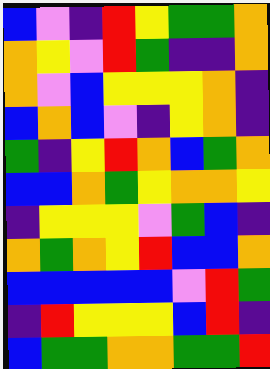[["blue", "violet", "indigo", "red", "yellow", "green", "green", "orange"], ["orange", "yellow", "violet", "red", "green", "indigo", "indigo", "orange"], ["orange", "violet", "blue", "yellow", "yellow", "yellow", "orange", "indigo"], ["blue", "orange", "blue", "violet", "indigo", "yellow", "orange", "indigo"], ["green", "indigo", "yellow", "red", "orange", "blue", "green", "orange"], ["blue", "blue", "orange", "green", "yellow", "orange", "orange", "yellow"], ["indigo", "yellow", "yellow", "yellow", "violet", "green", "blue", "indigo"], ["orange", "green", "orange", "yellow", "red", "blue", "blue", "orange"], ["blue", "blue", "blue", "blue", "blue", "violet", "red", "green"], ["indigo", "red", "yellow", "yellow", "yellow", "blue", "red", "indigo"], ["blue", "green", "green", "orange", "orange", "green", "green", "red"]]